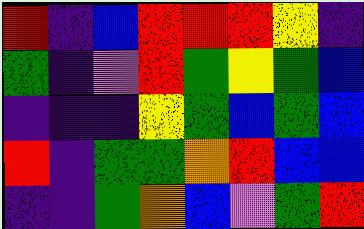[["red", "indigo", "blue", "red", "red", "red", "yellow", "indigo"], ["green", "indigo", "violet", "red", "green", "yellow", "green", "blue"], ["indigo", "indigo", "indigo", "yellow", "green", "blue", "green", "blue"], ["red", "indigo", "green", "green", "orange", "red", "blue", "blue"], ["indigo", "indigo", "green", "orange", "blue", "violet", "green", "red"]]